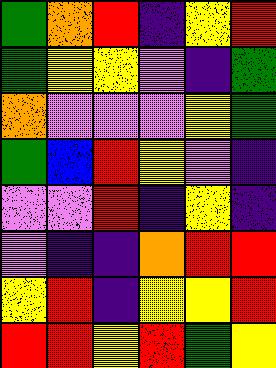[["green", "orange", "red", "indigo", "yellow", "red"], ["green", "yellow", "yellow", "violet", "indigo", "green"], ["orange", "violet", "violet", "violet", "yellow", "green"], ["green", "blue", "red", "yellow", "violet", "indigo"], ["violet", "violet", "red", "indigo", "yellow", "indigo"], ["violet", "indigo", "indigo", "orange", "red", "red"], ["yellow", "red", "indigo", "yellow", "yellow", "red"], ["red", "red", "yellow", "red", "green", "yellow"]]